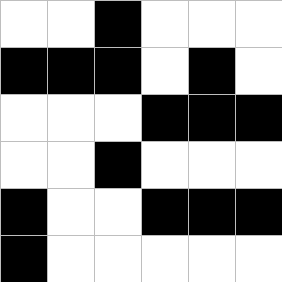[["white", "white", "black", "white", "white", "white"], ["black", "black", "black", "white", "black", "white"], ["white", "white", "white", "black", "black", "black"], ["white", "white", "black", "white", "white", "white"], ["black", "white", "white", "black", "black", "black"], ["black", "white", "white", "white", "white", "white"]]